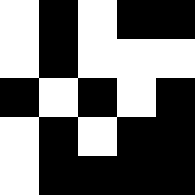[["white", "black", "white", "black", "black"], ["white", "black", "white", "white", "white"], ["black", "white", "black", "white", "black"], ["white", "black", "white", "black", "black"], ["white", "black", "black", "black", "black"]]